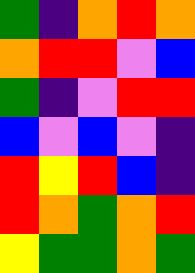[["green", "indigo", "orange", "red", "orange"], ["orange", "red", "red", "violet", "blue"], ["green", "indigo", "violet", "red", "red"], ["blue", "violet", "blue", "violet", "indigo"], ["red", "yellow", "red", "blue", "indigo"], ["red", "orange", "green", "orange", "red"], ["yellow", "green", "green", "orange", "green"]]